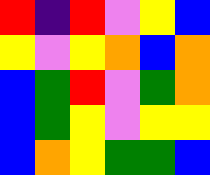[["red", "indigo", "red", "violet", "yellow", "blue"], ["yellow", "violet", "yellow", "orange", "blue", "orange"], ["blue", "green", "red", "violet", "green", "orange"], ["blue", "green", "yellow", "violet", "yellow", "yellow"], ["blue", "orange", "yellow", "green", "green", "blue"]]